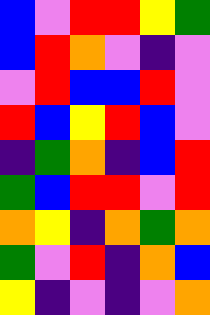[["blue", "violet", "red", "red", "yellow", "green"], ["blue", "red", "orange", "violet", "indigo", "violet"], ["violet", "red", "blue", "blue", "red", "violet"], ["red", "blue", "yellow", "red", "blue", "violet"], ["indigo", "green", "orange", "indigo", "blue", "red"], ["green", "blue", "red", "red", "violet", "red"], ["orange", "yellow", "indigo", "orange", "green", "orange"], ["green", "violet", "red", "indigo", "orange", "blue"], ["yellow", "indigo", "violet", "indigo", "violet", "orange"]]